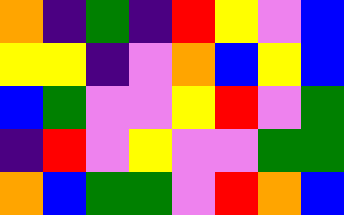[["orange", "indigo", "green", "indigo", "red", "yellow", "violet", "blue"], ["yellow", "yellow", "indigo", "violet", "orange", "blue", "yellow", "blue"], ["blue", "green", "violet", "violet", "yellow", "red", "violet", "green"], ["indigo", "red", "violet", "yellow", "violet", "violet", "green", "green"], ["orange", "blue", "green", "green", "violet", "red", "orange", "blue"]]